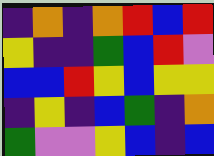[["indigo", "orange", "indigo", "orange", "red", "blue", "red"], ["yellow", "indigo", "indigo", "green", "blue", "red", "violet"], ["blue", "blue", "red", "yellow", "blue", "yellow", "yellow"], ["indigo", "yellow", "indigo", "blue", "green", "indigo", "orange"], ["green", "violet", "violet", "yellow", "blue", "indigo", "blue"]]